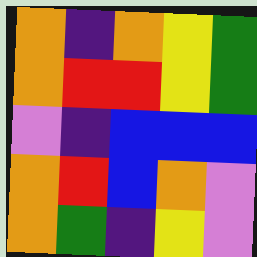[["orange", "indigo", "orange", "yellow", "green"], ["orange", "red", "red", "yellow", "green"], ["violet", "indigo", "blue", "blue", "blue"], ["orange", "red", "blue", "orange", "violet"], ["orange", "green", "indigo", "yellow", "violet"]]